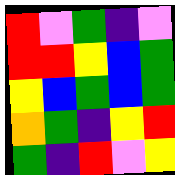[["red", "violet", "green", "indigo", "violet"], ["red", "red", "yellow", "blue", "green"], ["yellow", "blue", "green", "blue", "green"], ["orange", "green", "indigo", "yellow", "red"], ["green", "indigo", "red", "violet", "yellow"]]